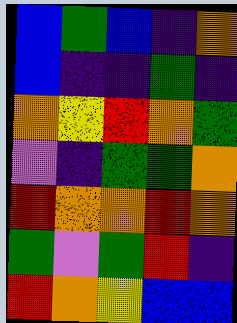[["blue", "green", "blue", "indigo", "orange"], ["blue", "indigo", "indigo", "green", "indigo"], ["orange", "yellow", "red", "orange", "green"], ["violet", "indigo", "green", "green", "orange"], ["red", "orange", "orange", "red", "orange"], ["green", "violet", "green", "red", "indigo"], ["red", "orange", "yellow", "blue", "blue"]]